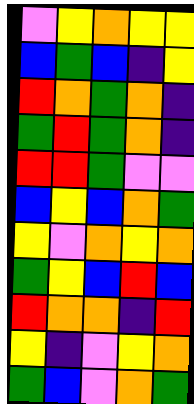[["violet", "yellow", "orange", "yellow", "yellow"], ["blue", "green", "blue", "indigo", "yellow"], ["red", "orange", "green", "orange", "indigo"], ["green", "red", "green", "orange", "indigo"], ["red", "red", "green", "violet", "violet"], ["blue", "yellow", "blue", "orange", "green"], ["yellow", "violet", "orange", "yellow", "orange"], ["green", "yellow", "blue", "red", "blue"], ["red", "orange", "orange", "indigo", "red"], ["yellow", "indigo", "violet", "yellow", "orange"], ["green", "blue", "violet", "orange", "green"]]